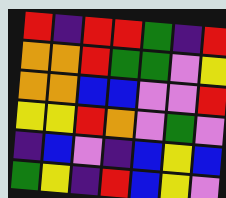[["red", "indigo", "red", "red", "green", "indigo", "red"], ["orange", "orange", "red", "green", "green", "violet", "yellow"], ["orange", "orange", "blue", "blue", "violet", "violet", "red"], ["yellow", "yellow", "red", "orange", "violet", "green", "violet"], ["indigo", "blue", "violet", "indigo", "blue", "yellow", "blue"], ["green", "yellow", "indigo", "red", "blue", "yellow", "violet"]]